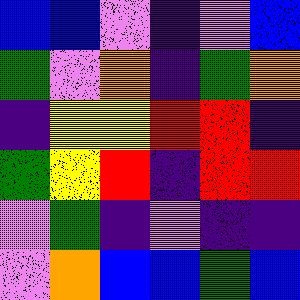[["blue", "blue", "violet", "indigo", "violet", "blue"], ["green", "violet", "orange", "indigo", "green", "orange"], ["indigo", "yellow", "yellow", "red", "red", "indigo"], ["green", "yellow", "red", "indigo", "red", "red"], ["violet", "green", "indigo", "violet", "indigo", "indigo"], ["violet", "orange", "blue", "blue", "green", "blue"]]